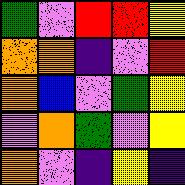[["green", "violet", "red", "red", "yellow"], ["orange", "orange", "indigo", "violet", "red"], ["orange", "blue", "violet", "green", "yellow"], ["violet", "orange", "green", "violet", "yellow"], ["orange", "violet", "indigo", "yellow", "indigo"]]